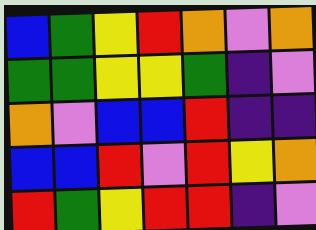[["blue", "green", "yellow", "red", "orange", "violet", "orange"], ["green", "green", "yellow", "yellow", "green", "indigo", "violet"], ["orange", "violet", "blue", "blue", "red", "indigo", "indigo"], ["blue", "blue", "red", "violet", "red", "yellow", "orange"], ["red", "green", "yellow", "red", "red", "indigo", "violet"]]